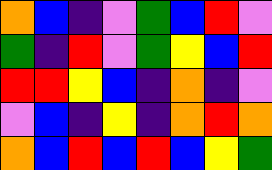[["orange", "blue", "indigo", "violet", "green", "blue", "red", "violet"], ["green", "indigo", "red", "violet", "green", "yellow", "blue", "red"], ["red", "red", "yellow", "blue", "indigo", "orange", "indigo", "violet"], ["violet", "blue", "indigo", "yellow", "indigo", "orange", "red", "orange"], ["orange", "blue", "red", "blue", "red", "blue", "yellow", "green"]]